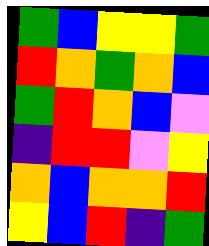[["green", "blue", "yellow", "yellow", "green"], ["red", "orange", "green", "orange", "blue"], ["green", "red", "orange", "blue", "violet"], ["indigo", "red", "red", "violet", "yellow"], ["orange", "blue", "orange", "orange", "red"], ["yellow", "blue", "red", "indigo", "green"]]